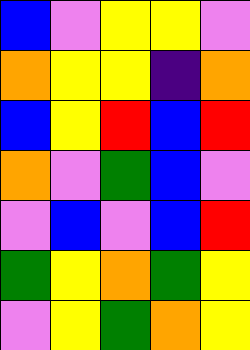[["blue", "violet", "yellow", "yellow", "violet"], ["orange", "yellow", "yellow", "indigo", "orange"], ["blue", "yellow", "red", "blue", "red"], ["orange", "violet", "green", "blue", "violet"], ["violet", "blue", "violet", "blue", "red"], ["green", "yellow", "orange", "green", "yellow"], ["violet", "yellow", "green", "orange", "yellow"]]